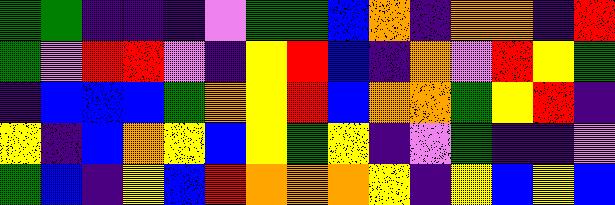[["green", "green", "indigo", "indigo", "indigo", "violet", "green", "green", "blue", "orange", "indigo", "orange", "orange", "indigo", "red"], ["green", "violet", "red", "red", "violet", "indigo", "yellow", "red", "blue", "indigo", "orange", "violet", "red", "yellow", "green"], ["indigo", "blue", "blue", "blue", "green", "orange", "yellow", "red", "blue", "orange", "orange", "green", "yellow", "red", "indigo"], ["yellow", "indigo", "blue", "orange", "yellow", "blue", "yellow", "green", "yellow", "indigo", "violet", "green", "indigo", "indigo", "violet"], ["green", "blue", "indigo", "yellow", "blue", "red", "orange", "orange", "orange", "yellow", "indigo", "yellow", "blue", "yellow", "blue"]]